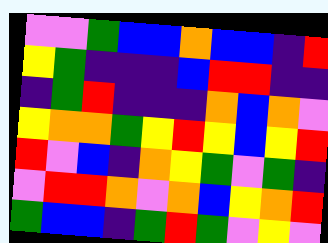[["violet", "violet", "green", "blue", "blue", "orange", "blue", "blue", "indigo", "red"], ["yellow", "green", "indigo", "indigo", "indigo", "blue", "red", "red", "indigo", "indigo"], ["indigo", "green", "red", "indigo", "indigo", "indigo", "orange", "blue", "orange", "violet"], ["yellow", "orange", "orange", "green", "yellow", "red", "yellow", "blue", "yellow", "red"], ["red", "violet", "blue", "indigo", "orange", "yellow", "green", "violet", "green", "indigo"], ["violet", "red", "red", "orange", "violet", "orange", "blue", "yellow", "orange", "red"], ["green", "blue", "blue", "indigo", "green", "red", "green", "violet", "yellow", "violet"]]